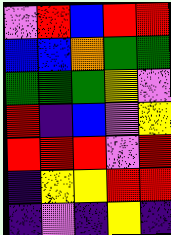[["violet", "red", "blue", "red", "red"], ["blue", "blue", "orange", "green", "green"], ["green", "green", "green", "yellow", "violet"], ["red", "indigo", "blue", "violet", "yellow"], ["red", "red", "red", "violet", "red"], ["indigo", "yellow", "yellow", "red", "red"], ["indigo", "violet", "indigo", "yellow", "indigo"]]